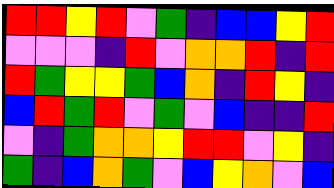[["red", "red", "yellow", "red", "violet", "green", "indigo", "blue", "blue", "yellow", "red"], ["violet", "violet", "violet", "indigo", "red", "violet", "orange", "orange", "red", "indigo", "red"], ["red", "green", "yellow", "yellow", "green", "blue", "orange", "indigo", "red", "yellow", "indigo"], ["blue", "red", "green", "red", "violet", "green", "violet", "blue", "indigo", "indigo", "red"], ["violet", "indigo", "green", "orange", "orange", "yellow", "red", "red", "violet", "yellow", "indigo"], ["green", "indigo", "blue", "orange", "green", "violet", "blue", "yellow", "orange", "violet", "blue"]]